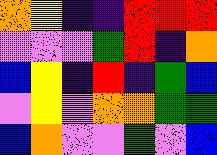[["orange", "yellow", "indigo", "indigo", "red", "red", "red"], ["violet", "violet", "violet", "green", "red", "indigo", "orange"], ["blue", "yellow", "indigo", "red", "indigo", "green", "blue"], ["violet", "yellow", "violet", "orange", "orange", "green", "green"], ["blue", "orange", "violet", "violet", "green", "violet", "blue"]]